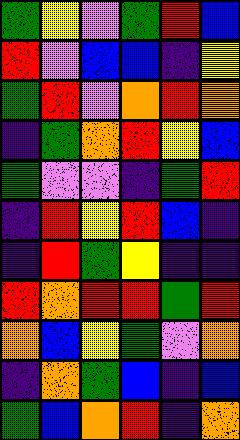[["green", "yellow", "violet", "green", "red", "blue"], ["red", "violet", "blue", "blue", "indigo", "yellow"], ["green", "red", "violet", "orange", "red", "orange"], ["indigo", "green", "orange", "red", "yellow", "blue"], ["green", "violet", "violet", "indigo", "green", "red"], ["indigo", "red", "yellow", "red", "blue", "indigo"], ["indigo", "red", "green", "yellow", "indigo", "indigo"], ["red", "orange", "red", "red", "green", "red"], ["orange", "blue", "yellow", "green", "violet", "orange"], ["indigo", "orange", "green", "blue", "indigo", "blue"], ["green", "blue", "orange", "red", "indigo", "orange"]]